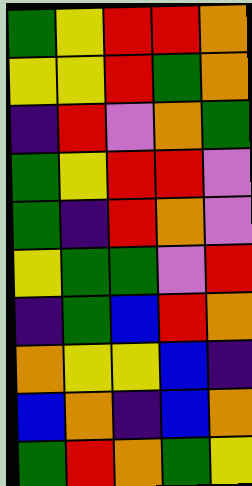[["green", "yellow", "red", "red", "orange"], ["yellow", "yellow", "red", "green", "orange"], ["indigo", "red", "violet", "orange", "green"], ["green", "yellow", "red", "red", "violet"], ["green", "indigo", "red", "orange", "violet"], ["yellow", "green", "green", "violet", "red"], ["indigo", "green", "blue", "red", "orange"], ["orange", "yellow", "yellow", "blue", "indigo"], ["blue", "orange", "indigo", "blue", "orange"], ["green", "red", "orange", "green", "yellow"]]